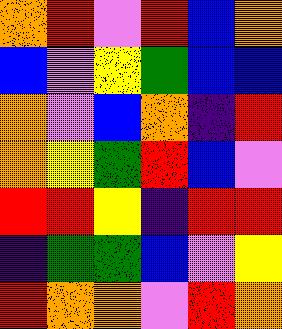[["orange", "red", "violet", "red", "blue", "orange"], ["blue", "violet", "yellow", "green", "blue", "blue"], ["orange", "violet", "blue", "orange", "indigo", "red"], ["orange", "yellow", "green", "red", "blue", "violet"], ["red", "red", "yellow", "indigo", "red", "red"], ["indigo", "green", "green", "blue", "violet", "yellow"], ["red", "orange", "orange", "violet", "red", "orange"]]